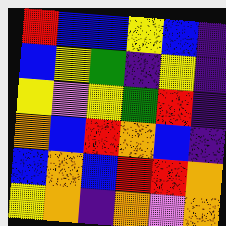[["red", "blue", "blue", "yellow", "blue", "indigo"], ["blue", "yellow", "green", "indigo", "yellow", "indigo"], ["yellow", "violet", "yellow", "green", "red", "indigo"], ["orange", "blue", "red", "orange", "blue", "indigo"], ["blue", "orange", "blue", "red", "red", "orange"], ["yellow", "orange", "indigo", "orange", "violet", "orange"]]